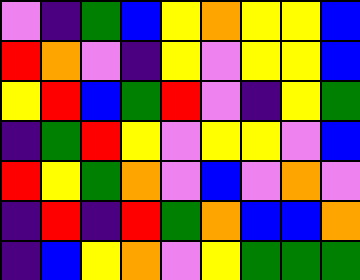[["violet", "indigo", "green", "blue", "yellow", "orange", "yellow", "yellow", "blue"], ["red", "orange", "violet", "indigo", "yellow", "violet", "yellow", "yellow", "blue"], ["yellow", "red", "blue", "green", "red", "violet", "indigo", "yellow", "green"], ["indigo", "green", "red", "yellow", "violet", "yellow", "yellow", "violet", "blue"], ["red", "yellow", "green", "orange", "violet", "blue", "violet", "orange", "violet"], ["indigo", "red", "indigo", "red", "green", "orange", "blue", "blue", "orange"], ["indigo", "blue", "yellow", "orange", "violet", "yellow", "green", "green", "green"]]